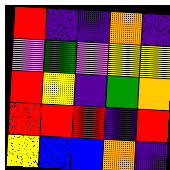[["red", "indigo", "indigo", "orange", "indigo"], ["violet", "green", "violet", "yellow", "yellow"], ["red", "yellow", "indigo", "green", "orange"], ["red", "red", "red", "indigo", "red"], ["yellow", "blue", "blue", "orange", "indigo"]]